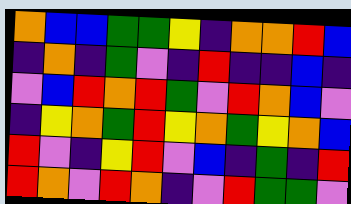[["orange", "blue", "blue", "green", "green", "yellow", "indigo", "orange", "orange", "red", "blue"], ["indigo", "orange", "indigo", "green", "violet", "indigo", "red", "indigo", "indigo", "blue", "indigo"], ["violet", "blue", "red", "orange", "red", "green", "violet", "red", "orange", "blue", "violet"], ["indigo", "yellow", "orange", "green", "red", "yellow", "orange", "green", "yellow", "orange", "blue"], ["red", "violet", "indigo", "yellow", "red", "violet", "blue", "indigo", "green", "indigo", "red"], ["red", "orange", "violet", "red", "orange", "indigo", "violet", "red", "green", "green", "violet"]]